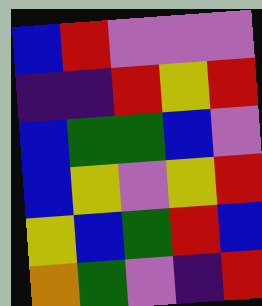[["blue", "red", "violet", "violet", "violet"], ["indigo", "indigo", "red", "yellow", "red"], ["blue", "green", "green", "blue", "violet"], ["blue", "yellow", "violet", "yellow", "red"], ["yellow", "blue", "green", "red", "blue"], ["orange", "green", "violet", "indigo", "red"]]